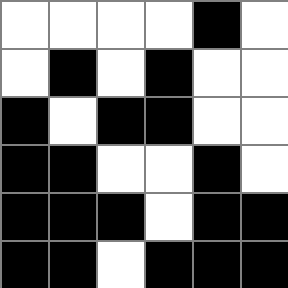[["white", "white", "white", "white", "black", "white"], ["white", "black", "white", "black", "white", "white"], ["black", "white", "black", "black", "white", "white"], ["black", "black", "white", "white", "black", "white"], ["black", "black", "black", "white", "black", "black"], ["black", "black", "white", "black", "black", "black"]]